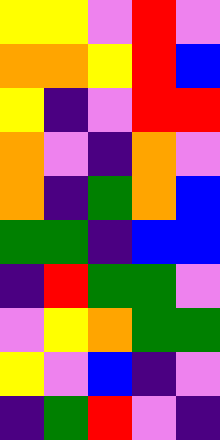[["yellow", "yellow", "violet", "red", "violet"], ["orange", "orange", "yellow", "red", "blue"], ["yellow", "indigo", "violet", "red", "red"], ["orange", "violet", "indigo", "orange", "violet"], ["orange", "indigo", "green", "orange", "blue"], ["green", "green", "indigo", "blue", "blue"], ["indigo", "red", "green", "green", "violet"], ["violet", "yellow", "orange", "green", "green"], ["yellow", "violet", "blue", "indigo", "violet"], ["indigo", "green", "red", "violet", "indigo"]]